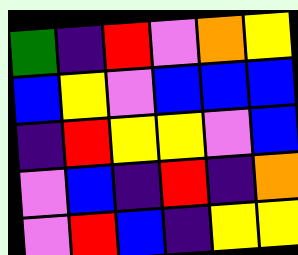[["green", "indigo", "red", "violet", "orange", "yellow"], ["blue", "yellow", "violet", "blue", "blue", "blue"], ["indigo", "red", "yellow", "yellow", "violet", "blue"], ["violet", "blue", "indigo", "red", "indigo", "orange"], ["violet", "red", "blue", "indigo", "yellow", "yellow"]]